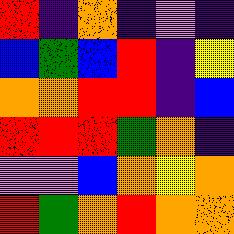[["red", "indigo", "orange", "indigo", "violet", "indigo"], ["blue", "green", "blue", "red", "indigo", "yellow"], ["orange", "orange", "red", "red", "indigo", "blue"], ["red", "red", "red", "green", "orange", "indigo"], ["violet", "violet", "blue", "orange", "yellow", "orange"], ["red", "green", "orange", "red", "orange", "orange"]]